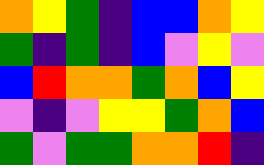[["orange", "yellow", "green", "indigo", "blue", "blue", "orange", "yellow"], ["green", "indigo", "green", "indigo", "blue", "violet", "yellow", "violet"], ["blue", "red", "orange", "orange", "green", "orange", "blue", "yellow"], ["violet", "indigo", "violet", "yellow", "yellow", "green", "orange", "blue"], ["green", "violet", "green", "green", "orange", "orange", "red", "indigo"]]